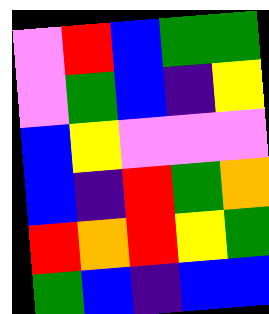[["violet", "red", "blue", "green", "green"], ["violet", "green", "blue", "indigo", "yellow"], ["blue", "yellow", "violet", "violet", "violet"], ["blue", "indigo", "red", "green", "orange"], ["red", "orange", "red", "yellow", "green"], ["green", "blue", "indigo", "blue", "blue"]]